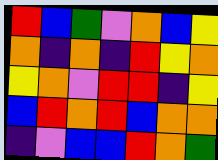[["red", "blue", "green", "violet", "orange", "blue", "yellow"], ["orange", "indigo", "orange", "indigo", "red", "yellow", "orange"], ["yellow", "orange", "violet", "red", "red", "indigo", "yellow"], ["blue", "red", "orange", "red", "blue", "orange", "orange"], ["indigo", "violet", "blue", "blue", "red", "orange", "green"]]